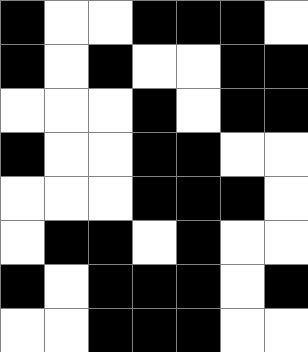[["black", "white", "white", "black", "black", "black", "white"], ["black", "white", "black", "white", "white", "black", "black"], ["white", "white", "white", "black", "white", "black", "black"], ["black", "white", "white", "black", "black", "white", "white"], ["white", "white", "white", "black", "black", "black", "white"], ["white", "black", "black", "white", "black", "white", "white"], ["black", "white", "black", "black", "black", "white", "black"], ["white", "white", "black", "black", "black", "white", "white"]]